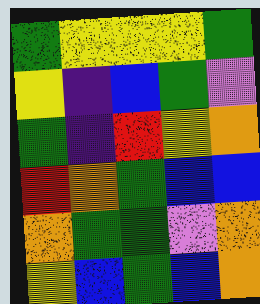[["green", "yellow", "yellow", "yellow", "green"], ["yellow", "indigo", "blue", "green", "violet"], ["green", "indigo", "red", "yellow", "orange"], ["red", "orange", "green", "blue", "blue"], ["orange", "green", "green", "violet", "orange"], ["yellow", "blue", "green", "blue", "orange"]]